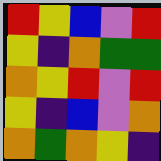[["red", "yellow", "blue", "violet", "red"], ["yellow", "indigo", "orange", "green", "green"], ["orange", "yellow", "red", "violet", "red"], ["yellow", "indigo", "blue", "violet", "orange"], ["orange", "green", "orange", "yellow", "indigo"]]